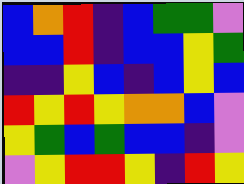[["blue", "orange", "red", "indigo", "blue", "green", "green", "violet"], ["blue", "blue", "red", "indigo", "blue", "blue", "yellow", "green"], ["indigo", "indigo", "yellow", "blue", "indigo", "blue", "yellow", "blue"], ["red", "yellow", "red", "yellow", "orange", "orange", "blue", "violet"], ["yellow", "green", "blue", "green", "blue", "blue", "indigo", "violet"], ["violet", "yellow", "red", "red", "yellow", "indigo", "red", "yellow"]]